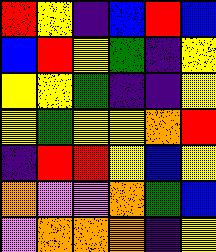[["red", "yellow", "indigo", "blue", "red", "blue"], ["blue", "red", "yellow", "green", "indigo", "yellow"], ["yellow", "yellow", "green", "indigo", "indigo", "yellow"], ["yellow", "green", "yellow", "yellow", "orange", "red"], ["indigo", "red", "red", "yellow", "blue", "yellow"], ["orange", "violet", "violet", "orange", "green", "blue"], ["violet", "orange", "orange", "orange", "indigo", "yellow"]]